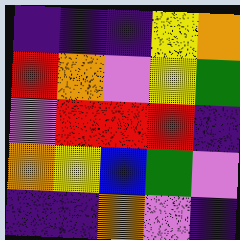[["indigo", "indigo", "indigo", "yellow", "orange"], ["red", "orange", "violet", "yellow", "green"], ["violet", "red", "red", "red", "indigo"], ["orange", "yellow", "blue", "green", "violet"], ["indigo", "indigo", "orange", "violet", "indigo"]]